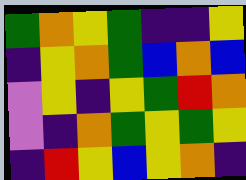[["green", "orange", "yellow", "green", "indigo", "indigo", "yellow"], ["indigo", "yellow", "orange", "green", "blue", "orange", "blue"], ["violet", "yellow", "indigo", "yellow", "green", "red", "orange"], ["violet", "indigo", "orange", "green", "yellow", "green", "yellow"], ["indigo", "red", "yellow", "blue", "yellow", "orange", "indigo"]]